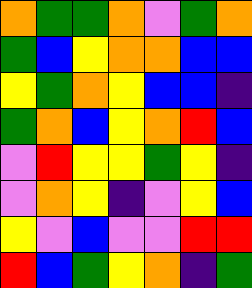[["orange", "green", "green", "orange", "violet", "green", "orange"], ["green", "blue", "yellow", "orange", "orange", "blue", "blue"], ["yellow", "green", "orange", "yellow", "blue", "blue", "indigo"], ["green", "orange", "blue", "yellow", "orange", "red", "blue"], ["violet", "red", "yellow", "yellow", "green", "yellow", "indigo"], ["violet", "orange", "yellow", "indigo", "violet", "yellow", "blue"], ["yellow", "violet", "blue", "violet", "violet", "red", "red"], ["red", "blue", "green", "yellow", "orange", "indigo", "green"]]